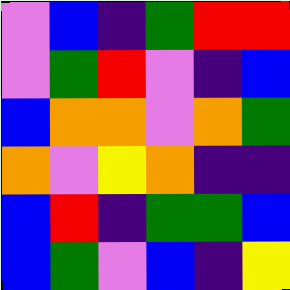[["violet", "blue", "indigo", "green", "red", "red"], ["violet", "green", "red", "violet", "indigo", "blue"], ["blue", "orange", "orange", "violet", "orange", "green"], ["orange", "violet", "yellow", "orange", "indigo", "indigo"], ["blue", "red", "indigo", "green", "green", "blue"], ["blue", "green", "violet", "blue", "indigo", "yellow"]]